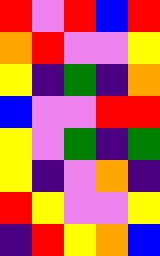[["red", "violet", "red", "blue", "red"], ["orange", "red", "violet", "violet", "yellow"], ["yellow", "indigo", "green", "indigo", "orange"], ["blue", "violet", "violet", "red", "red"], ["yellow", "violet", "green", "indigo", "green"], ["yellow", "indigo", "violet", "orange", "indigo"], ["red", "yellow", "violet", "violet", "yellow"], ["indigo", "red", "yellow", "orange", "blue"]]